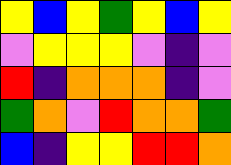[["yellow", "blue", "yellow", "green", "yellow", "blue", "yellow"], ["violet", "yellow", "yellow", "yellow", "violet", "indigo", "violet"], ["red", "indigo", "orange", "orange", "orange", "indigo", "violet"], ["green", "orange", "violet", "red", "orange", "orange", "green"], ["blue", "indigo", "yellow", "yellow", "red", "red", "orange"]]